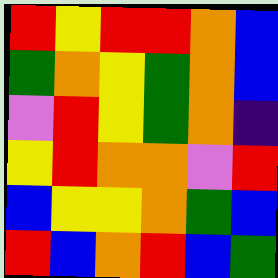[["red", "yellow", "red", "red", "orange", "blue"], ["green", "orange", "yellow", "green", "orange", "blue"], ["violet", "red", "yellow", "green", "orange", "indigo"], ["yellow", "red", "orange", "orange", "violet", "red"], ["blue", "yellow", "yellow", "orange", "green", "blue"], ["red", "blue", "orange", "red", "blue", "green"]]